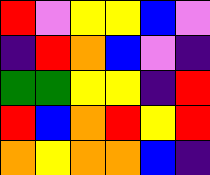[["red", "violet", "yellow", "yellow", "blue", "violet"], ["indigo", "red", "orange", "blue", "violet", "indigo"], ["green", "green", "yellow", "yellow", "indigo", "red"], ["red", "blue", "orange", "red", "yellow", "red"], ["orange", "yellow", "orange", "orange", "blue", "indigo"]]